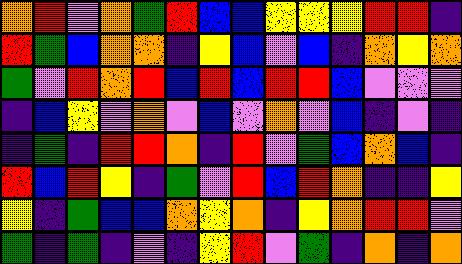[["orange", "red", "violet", "orange", "green", "red", "blue", "blue", "yellow", "yellow", "yellow", "red", "red", "indigo"], ["red", "green", "blue", "orange", "orange", "indigo", "yellow", "blue", "violet", "blue", "indigo", "orange", "yellow", "orange"], ["green", "violet", "red", "orange", "red", "blue", "red", "blue", "red", "red", "blue", "violet", "violet", "violet"], ["indigo", "blue", "yellow", "violet", "orange", "violet", "blue", "violet", "orange", "violet", "blue", "indigo", "violet", "indigo"], ["indigo", "green", "indigo", "red", "red", "orange", "indigo", "red", "violet", "green", "blue", "orange", "blue", "indigo"], ["red", "blue", "red", "yellow", "indigo", "green", "violet", "red", "blue", "red", "orange", "indigo", "indigo", "yellow"], ["yellow", "indigo", "green", "blue", "blue", "orange", "yellow", "orange", "indigo", "yellow", "orange", "red", "red", "violet"], ["green", "indigo", "green", "indigo", "violet", "indigo", "yellow", "red", "violet", "green", "indigo", "orange", "indigo", "orange"]]